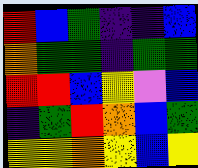[["red", "blue", "green", "indigo", "indigo", "blue"], ["orange", "green", "green", "indigo", "green", "green"], ["red", "red", "blue", "yellow", "violet", "blue"], ["indigo", "green", "red", "orange", "blue", "green"], ["yellow", "yellow", "orange", "yellow", "blue", "yellow"]]